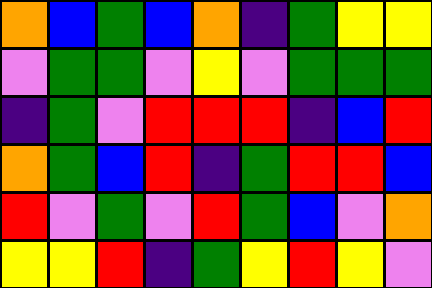[["orange", "blue", "green", "blue", "orange", "indigo", "green", "yellow", "yellow"], ["violet", "green", "green", "violet", "yellow", "violet", "green", "green", "green"], ["indigo", "green", "violet", "red", "red", "red", "indigo", "blue", "red"], ["orange", "green", "blue", "red", "indigo", "green", "red", "red", "blue"], ["red", "violet", "green", "violet", "red", "green", "blue", "violet", "orange"], ["yellow", "yellow", "red", "indigo", "green", "yellow", "red", "yellow", "violet"]]